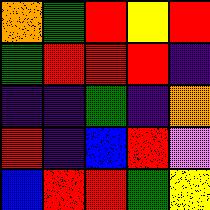[["orange", "green", "red", "yellow", "red"], ["green", "red", "red", "red", "indigo"], ["indigo", "indigo", "green", "indigo", "orange"], ["red", "indigo", "blue", "red", "violet"], ["blue", "red", "red", "green", "yellow"]]